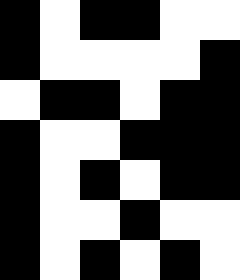[["black", "white", "black", "black", "white", "white"], ["black", "white", "white", "white", "white", "black"], ["white", "black", "black", "white", "black", "black"], ["black", "white", "white", "black", "black", "black"], ["black", "white", "black", "white", "black", "black"], ["black", "white", "white", "black", "white", "white"], ["black", "white", "black", "white", "black", "white"]]